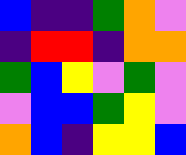[["blue", "indigo", "indigo", "green", "orange", "violet"], ["indigo", "red", "red", "indigo", "orange", "orange"], ["green", "blue", "yellow", "violet", "green", "violet"], ["violet", "blue", "blue", "green", "yellow", "violet"], ["orange", "blue", "indigo", "yellow", "yellow", "blue"]]